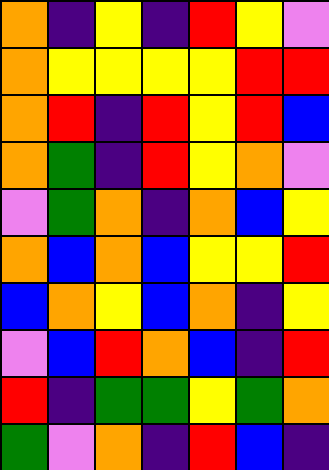[["orange", "indigo", "yellow", "indigo", "red", "yellow", "violet"], ["orange", "yellow", "yellow", "yellow", "yellow", "red", "red"], ["orange", "red", "indigo", "red", "yellow", "red", "blue"], ["orange", "green", "indigo", "red", "yellow", "orange", "violet"], ["violet", "green", "orange", "indigo", "orange", "blue", "yellow"], ["orange", "blue", "orange", "blue", "yellow", "yellow", "red"], ["blue", "orange", "yellow", "blue", "orange", "indigo", "yellow"], ["violet", "blue", "red", "orange", "blue", "indigo", "red"], ["red", "indigo", "green", "green", "yellow", "green", "orange"], ["green", "violet", "orange", "indigo", "red", "blue", "indigo"]]